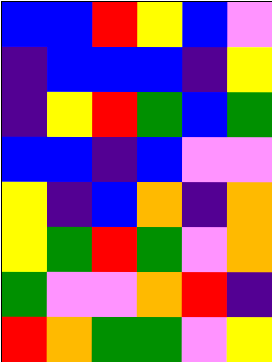[["blue", "blue", "red", "yellow", "blue", "violet"], ["indigo", "blue", "blue", "blue", "indigo", "yellow"], ["indigo", "yellow", "red", "green", "blue", "green"], ["blue", "blue", "indigo", "blue", "violet", "violet"], ["yellow", "indigo", "blue", "orange", "indigo", "orange"], ["yellow", "green", "red", "green", "violet", "orange"], ["green", "violet", "violet", "orange", "red", "indigo"], ["red", "orange", "green", "green", "violet", "yellow"]]